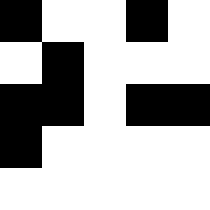[["black", "white", "white", "black", "white"], ["white", "black", "white", "white", "white"], ["black", "black", "white", "black", "black"], ["black", "white", "white", "white", "white"], ["white", "white", "white", "white", "white"]]